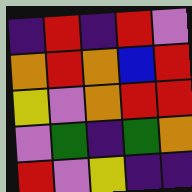[["indigo", "red", "indigo", "red", "violet"], ["orange", "red", "orange", "blue", "red"], ["yellow", "violet", "orange", "red", "red"], ["violet", "green", "indigo", "green", "orange"], ["red", "violet", "yellow", "indigo", "indigo"]]